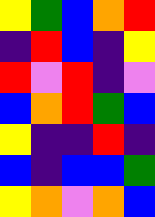[["yellow", "green", "blue", "orange", "red"], ["indigo", "red", "blue", "indigo", "yellow"], ["red", "violet", "red", "indigo", "violet"], ["blue", "orange", "red", "green", "blue"], ["yellow", "indigo", "indigo", "red", "indigo"], ["blue", "indigo", "blue", "blue", "green"], ["yellow", "orange", "violet", "orange", "blue"]]